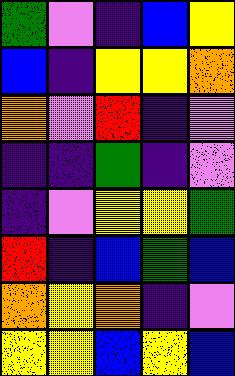[["green", "violet", "indigo", "blue", "yellow"], ["blue", "indigo", "yellow", "yellow", "orange"], ["orange", "violet", "red", "indigo", "violet"], ["indigo", "indigo", "green", "indigo", "violet"], ["indigo", "violet", "yellow", "yellow", "green"], ["red", "indigo", "blue", "green", "blue"], ["orange", "yellow", "orange", "indigo", "violet"], ["yellow", "yellow", "blue", "yellow", "blue"]]